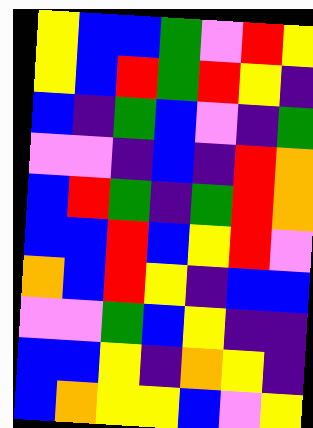[["yellow", "blue", "blue", "green", "violet", "red", "yellow"], ["yellow", "blue", "red", "green", "red", "yellow", "indigo"], ["blue", "indigo", "green", "blue", "violet", "indigo", "green"], ["violet", "violet", "indigo", "blue", "indigo", "red", "orange"], ["blue", "red", "green", "indigo", "green", "red", "orange"], ["blue", "blue", "red", "blue", "yellow", "red", "violet"], ["orange", "blue", "red", "yellow", "indigo", "blue", "blue"], ["violet", "violet", "green", "blue", "yellow", "indigo", "indigo"], ["blue", "blue", "yellow", "indigo", "orange", "yellow", "indigo"], ["blue", "orange", "yellow", "yellow", "blue", "violet", "yellow"]]